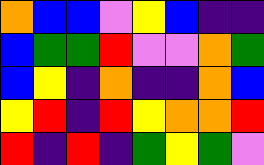[["orange", "blue", "blue", "violet", "yellow", "blue", "indigo", "indigo"], ["blue", "green", "green", "red", "violet", "violet", "orange", "green"], ["blue", "yellow", "indigo", "orange", "indigo", "indigo", "orange", "blue"], ["yellow", "red", "indigo", "red", "yellow", "orange", "orange", "red"], ["red", "indigo", "red", "indigo", "green", "yellow", "green", "violet"]]